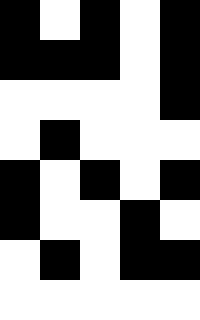[["black", "white", "black", "white", "black"], ["black", "black", "black", "white", "black"], ["white", "white", "white", "white", "black"], ["white", "black", "white", "white", "white"], ["black", "white", "black", "white", "black"], ["black", "white", "white", "black", "white"], ["white", "black", "white", "black", "black"], ["white", "white", "white", "white", "white"]]